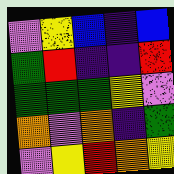[["violet", "yellow", "blue", "indigo", "blue"], ["green", "red", "indigo", "indigo", "red"], ["green", "green", "green", "yellow", "violet"], ["orange", "violet", "orange", "indigo", "green"], ["violet", "yellow", "red", "orange", "yellow"]]